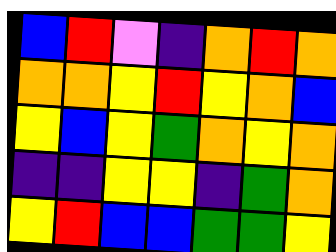[["blue", "red", "violet", "indigo", "orange", "red", "orange"], ["orange", "orange", "yellow", "red", "yellow", "orange", "blue"], ["yellow", "blue", "yellow", "green", "orange", "yellow", "orange"], ["indigo", "indigo", "yellow", "yellow", "indigo", "green", "orange"], ["yellow", "red", "blue", "blue", "green", "green", "yellow"]]